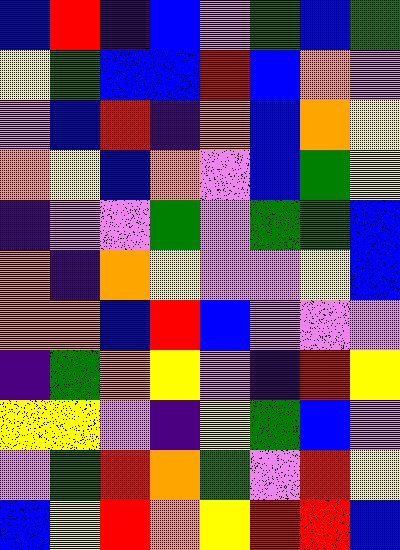[["blue", "red", "indigo", "blue", "violet", "green", "blue", "green"], ["yellow", "green", "blue", "blue", "red", "blue", "orange", "violet"], ["violet", "blue", "red", "indigo", "orange", "blue", "orange", "yellow"], ["orange", "yellow", "blue", "orange", "violet", "blue", "green", "yellow"], ["indigo", "violet", "violet", "green", "violet", "green", "green", "blue"], ["orange", "indigo", "orange", "yellow", "violet", "violet", "yellow", "blue"], ["orange", "orange", "blue", "red", "blue", "violet", "violet", "violet"], ["indigo", "green", "orange", "yellow", "violet", "indigo", "red", "yellow"], ["yellow", "yellow", "violet", "indigo", "yellow", "green", "blue", "violet"], ["violet", "green", "red", "orange", "green", "violet", "red", "yellow"], ["blue", "yellow", "red", "orange", "yellow", "red", "red", "blue"]]